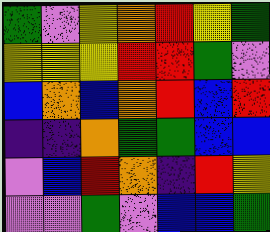[["green", "violet", "yellow", "orange", "red", "yellow", "green"], ["yellow", "yellow", "yellow", "red", "red", "green", "violet"], ["blue", "orange", "blue", "orange", "red", "blue", "red"], ["indigo", "indigo", "orange", "green", "green", "blue", "blue"], ["violet", "blue", "red", "orange", "indigo", "red", "yellow"], ["violet", "violet", "green", "violet", "blue", "blue", "green"]]